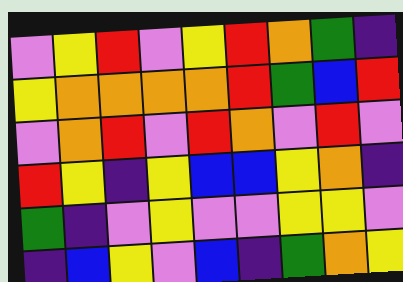[["violet", "yellow", "red", "violet", "yellow", "red", "orange", "green", "indigo"], ["yellow", "orange", "orange", "orange", "orange", "red", "green", "blue", "red"], ["violet", "orange", "red", "violet", "red", "orange", "violet", "red", "violet"], ["red", "yellow", "indigo", "yellow", "blue", "blue", "yellow", "orange", "indigo"], ["green", "indigo", "violet", "yellow", "violet", "violet", "yellow", "yellow", "violet"], ["indigo", "blue", "yellow", "violet", "blue", "indigo", "green", "orange", "yellow"]]